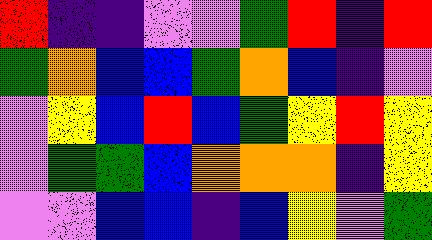[["red", "indigo", "indigo", "violet", "violet", "green", "red", "indigo", "red"], ["green", "orange", "blue", "blue", "green", "orange", "blue", "indigo", "violet"], ["violet", "yellow", "blue", "red", "blue", "green", "yellow", "red", "yellow"], ["violet", "green", "green", "blue", "orange", "orange", "orange", "indigo", "yellow"], ["violet", "violet", "blue", "blue", "indigo", "blue", "yellow", "violet", "green"]]